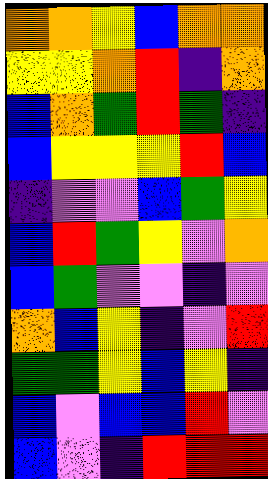[["orange", "orange", "yellow", "blue", "orange", "orange"], ["yellow", "yellow", "orange", "red", "indigo", "orange"], ["blue", "orange", "green", "red", "green", "indigo"], ["blue", "yellow", "yellow", "yellow", "red", "blue"], ["indigo", "violet", "violet", "blue", "green", "yellow"], ["blue", "red", "green", "yellow", "violet", "orange"], ["blue", "green", "violet", "violet", "indigo", "violet"], ["orange", "blue", "yellow", "indigo", "violet", "red"], ["green", "green", "yellow", "blue", "yellow", "indigo"], ["blue", "violet", "blue", "blue", "red", "violet"], ["blue", "violet", "indigo", "red", "red", "red"]]